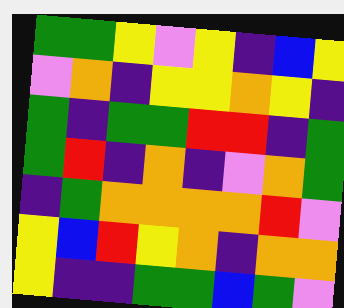[["green", "green", "yellow", "violet", "yellow", "indigo", "blue", "yellow"], ["violet", "orange", "indigo", "yellow", "yellow", "orange", "yellow", "indigo"], ["green", "indigo", "green", "green", "red", "red", "indigo", "green"], ["green", "red", "indigo", "orange", "indigo", "violet", "orange", "green"], ["indigo", "green", "orange", "orange", "orange", "orange", "red", "violet"], ["yellow", "blue", "red", "yellow", "orange", "indigo", "orange", "orange"], ["yellow", "indigo", "indigo", "green", "green", "blue", "green", "violet"]]